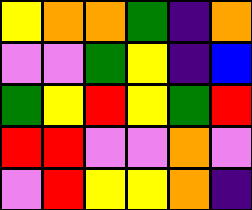[["yellow", "orange", "orange", "green", "indigo", "orange"], ["violet", "violet", "green", "yellow", "indigo", "blue"], ["green", "yellow", "red", "yellow", "green", "red"], ["red", "red", "violet", "violet", "orange", "violet"], ["violet", "red", "yellow", "yellow", "orange", "indigo"]]